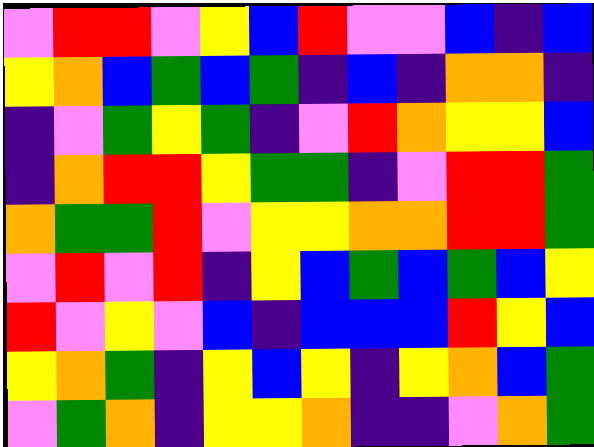[["violet", "red", "red", "violet", "yellow", "blue", "red", "violet", "violet", "blue", "indigo", "blue"], ["yellow", "orange", "blue", "green", "blue", "green", "indigo", "blue", "indigo", "orange", "orange", "indigo"], ["indigo", "violet", "green", "yellow", "green", "indigo", "violet", "red", "orange", "yellow", "yellow", "blue"], ["indigo", "orange", "red", "red", "yellow", "green", "green", "indigo", "violet", "red", "red", "green"], ["orange", "green", "green", "red", "violet", "yellow", "yellow", "orange", "orange", "red", "red", "green"], ["violet", "red", "violet", "red", "indigo", "yellow", "blue", "green", "blue", "green", "blue", "yellow"], ["red", "violet", "yellow", "violet", "blue", "indigo", "blue", "blue", "blue", "red", "yellow", "blue"], ["yellow", "orange", "green", "indigo", "yellow", "blue", "yellow", "indigo", "yellow", "orange", "blue", "green"], ["violet", "green", "orange", "indigo", "yellow", "yellow", "orange", "indigo", "indigo", "violet", "orange", "green"]]